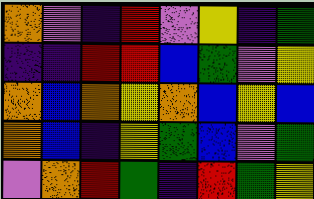[["orange", "violet", "indigo", "red", "violet", "yellow", "indigo", "green"], ["indigo", "indigo", "red", "red", "blue", "green", "violet", "yellow"], ["orange", "blue", "orange", "yellow", "orange", "blue", "yellow", "blue"], ["orange", "blue", "indigo", "yellow", "green", "blue", "violet", "green"], ["violet", "orange", "red", "green", "indigo", "red", "green", "yellow"]]